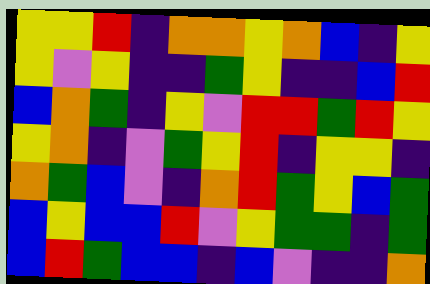[["yellow", "yellow", "red", "indigo", "orange", "orange", "yellow", "orange", "blue", "indigo", "yellow"], ["yellow", "violet", "yellow", "indigo", "indigo", "green", "yellow", "indigo", "indigo", "blue", "red"], ["blue", "orange", "green", "indigo", "yellow", "violet", "red", "red", "green", "red", "yellow"], ["yellow", "orange", "indigo", "violet", "green", "yellow", "red", "indigo", "yellow", "yellow", "indigo"], ["orange", "green", "blue", "violet", "indigo", "orange", "red", "green", "yellow", "blue", "green"], ["blue", "yellow", "blue", "blue", "red", "violet", "yellow", "green", "green", "indigo", "green"], ["blue", "red", "green", "blue", "blue", "indigo", "blue", "violet", "indigo", "indigo", "orange"]]